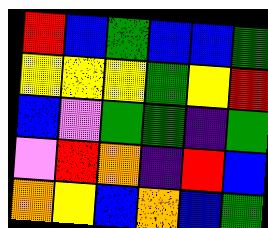[["red", "blue", "green", "blue", "blue", "green"], ["yellow", "yellow", "yellow", "green", "yellow", "red"], ["blue", "violet", "green", "green", "indigo", "green"], ["violet", "red", "orange", "indigo", "red", "blue"], ["orange", "yellow", "blue", "orange", "blue", "green"]]